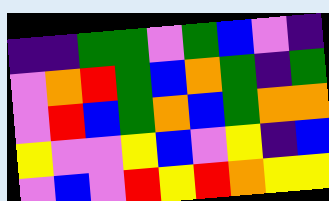[["indigo", "indigo", "green", "green", "violet", "green", "blue", "violet", "indigo"], ["violet", "orange", "red", "green", "blue", "orange", "green", "indigo", "green"], ["violet", "red", "blue", "green", "orange", "blue", "green", "orange", "orange"], ["yellow", "violet", "violet", "yellow", "blue", "violet", "yellow", "indigo", "blue"], ["violet", "blue", "violet", "red", "yellow", "red", "orange", "yellow", "yellow"]]